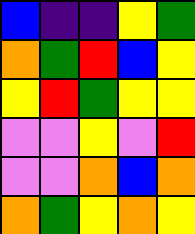[["blue", "indigo", "indigo", "yellow", "green"], ["orange", "green", "red", "blue", "yellow"], ["yellow", "red", "green", "yellow", "yellow"], ["violet", "violet", "yellow", "violet", "red"], ["violet", "violet", "orange", "blue", "orange"], ["orange", "green", "yellow", "orange", "yellow"]]